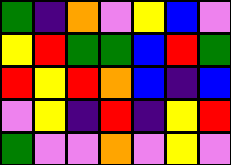[["green", "indigo", "orange", "violet", "yellow", "blue", "violet"], ["yellow", "red", "green", "green", "blue", "red", "green"], ["red", "yellow", "red", "orange", "blue", "indigo", "blue"], ["violet", "yellow", "indigo", "red", "indigo", "yellow", "red"], ["green", "violet", "violet", "orange", "violet", "yellow", "violet"]]